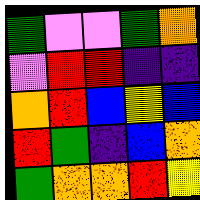[["green", "violet", "violet", "green", "orange"], ["violet", "red", "red", "indigo", "indigo"], ["orange", "red", "blue", "yellow", "blue"], ["red", "green", "indigo", "blue", "orange"], ["green", "orange", "orange", "red", "yellow"]]